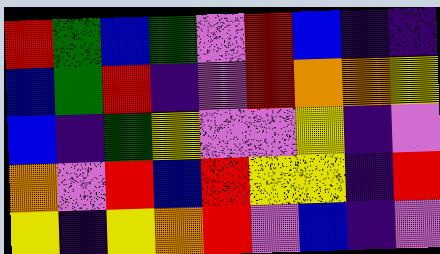[["red", "green", "blue", "green", "violet", "red", "blue", "indigo", "indigo"], ["blue", "green", "red", "indigo", "violet", "red", "orange", "orange", "yellow"], ["blue", "indigo", "green", "yellow", "violet", "violet", "yellow", "indigo", "violet"], ["orange", "violet", "red", "blue", "red", "yellow", "yellow", "indigo", "red"], ["yellow", "indigo", "yellow", "orange", "red", "violet", "blue", "indigo", "violet"]]